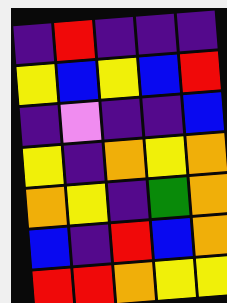[["indigo", "red", "indigo", "indigo", "indigo"], ["yellow", "blue", "yellow", "blue", "red"], ["indigo", "violet", "indigo", "indigo", "blue"], ["yellow", "indigo", "orange", "yellow", "orange"], ["orange", "yellow", "indigo", "green", "orange"], ["blue", "indigo", "red", "blue", "orange"], ["red", "red", "orange", "yellow", "yellow"]]